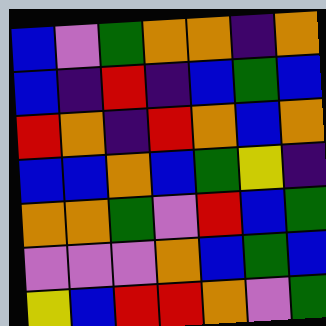[["blue", "violet", "green", "orange", "orange", "indigo", "orange"], ["blue", "indigo", "red", "indigo", "blue", "green", "blue"], ["red", "orange", "indigo", "red", "orange", "blue", "orange"], ["blue", "blue", "orange", "blue", "green", "yellow", "indigo"], ["orange", "orange", "green", "violet", "red", "blue", "green"], ["violet", "violet", "violet", "orange", "blue", "green", "blue"], ["yellow", "blue", "red", "red", "orange", "violet", "green"]]